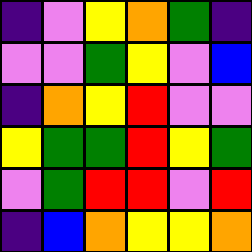[["indigo", "violet", "yellow", "orange", "green", "indigo"], ["violet", "violet", "green", "yellow", "violet", "blue"], ["indigo", "orange", "yellow", "red", "violet", "violet"], ["yellow", "green", "green", "red", "yellow", "green"], ["violet", "green", "red", "red", "violet", "red"], ["indigo", "blue", "orange", "yellow", "yellow", "orange"]]